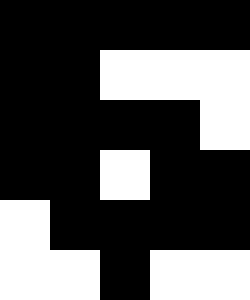[["black", "black", "black", "black", "black"], ["black", "black", "white", "white", "white"], ["black", "black", "black", "black", "white"], ["black", "black", "white", "black", "black"], ["white", "black", "black", "black", "black"], ["white", "white", "black", "white", "white"]]